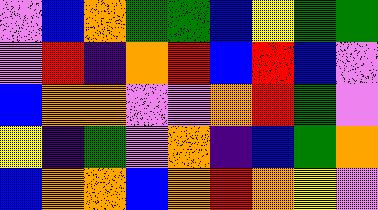[["violet", "blue", "orange", "green", "green", "blue", "yellow", "green", "green"], ["violet", "red", "indigo", "orange", "red", "blue", "red", "blue", "violet"], ["blue", "orange", "orange", "violet", "violet", "orange", "red", "green", "violet"], ["yellow", "indigo", "green", "violet", "orange", "indigo", "blue", "green", "orange"], ["blue", "orange", "orange", "blue", "orange", "red", "orange", "yellow", "violet"]]